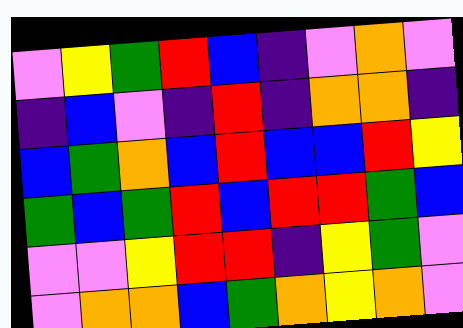[["violet", "yellow", "green", "red", "blue", "indigo", "violet", "orange", "violet"], ["indigo", "blue", "violet", "indigo", "red", "indigo", "orange", "orange", "indigo"], ["blue", "green", "orange", "blue", "red", "blue", "blue", "red", "yellow"], ["green", "blue", "green", "red", "blue", "red", "red", "green", "blue"], ["violet", "violet", "yellow", "red", "red", "indigo", "yellow", "green", "violet"], ["violet", "orange", "orange", "blue", "green", "orange", "yellow", "orange", "violet"]]